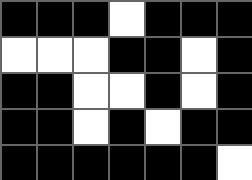[["black", "black", "black", "white", "black", "black", "black"], ["white", "white", "white", "black", "black", "white", "black"], ["black", "black", "white", "white", "black", "white", "black"], ["black", "black", "white", "black", "white", "black", "black"], ["black", "black", "black", "black", "black", "black", "white"]]